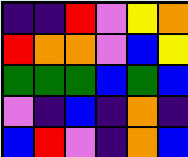[["indigo", "indigo", "red", "violet", "yellow", "orange"], ["red", "orange", "orange", "violet", "blue", "yellow"], ["green", "green", "green", "blue", "green", "blue"], ["violet", "indigo", "blue", "indigo", "orange", "indigo"], ["blue", "red", "violet", "indigo", "orange", "blue"]]